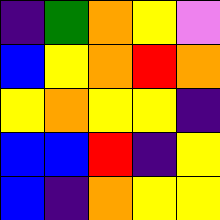[["indigo", "green", "orange", "yellow", "violet"], ["blue", "yellow", "orange", "red", "orange"], ["yellow", "orange", "yellow", "yellow", "indigo"], ["blue", "blue", "red", "indigo", "yellow"], ["blue", "indigo", "orange", "yellow", "yellow"]]